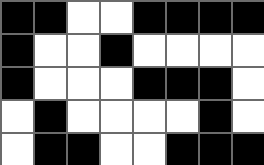[["black", "black", "white", "white", "black", "black", "black", "black"], ["black", "white", "white", "black", "white", "white", "white", "white"], ["black", "white", "white", "white", "black", "black", "black", "white"], ["white", "black", "white", "white", "white", "white", "black", "white"], ["white", "black", "black", "white", "white", "black", "black", "black"]]